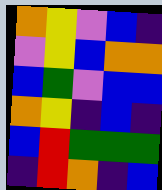[["orange", "yellow", "violet", "blue", "indigo"], ["violet", "yellow", "blue", "orange", "orange"], ["blue", "green", "violet", "blue", "blue"], ["orange", "yellow", "indigo", "blue", "indigo"], ["blue", "red", "green", "green", "green"], ["indigo", "red", "orange", "indigo", "blue"]]